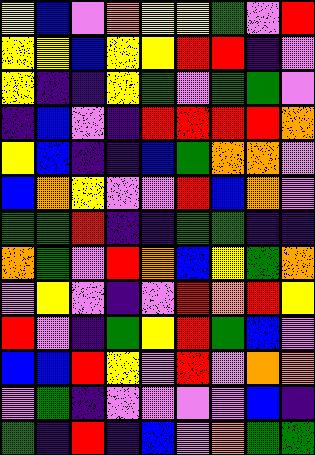[["yellow", "blue", "violet", "orange", "yellow", "yellow", "green", "violet", "red"], ["yellow", "yellow", "blue", "yellow", "yellow", "red", "red", "indigo", "violet"], ["yellow", "indigo", "indigo", "yellow", "green", "violet", "green", "green", "violet"], ["indigo", "blue", "violet", "indigo", "red", "red", "red", "red", "orange"], ["yellow", "blue", "indigo", "indigo", "blue", "green", "orange", "orange", "violet"], ["blue", "orange", "yellow", "violet", "violet", "red", "blue", "orange", "violet"], ["green", "green", "red", "indigo", "indigo", "green", "green", "indigo", "indigo"], ["orange", "green", "violet", "red", "orange", "blue", "yellow", "green", "orange"], ["violet", "yellow", "violet", "indigo", "violet", "red", "orange", "red", "yellow"], ["red", "violet", "indigo", "green", "yellow", "red", "green", "blue", "violet"], ["blue", "blue", "red", "yellow", "violet", "red", "violet", "orange", "orange"], ["violet", "green", "indigo", "violet", "violet", "violet", "violet", "blue", "indigo"], ["green", "indigo", "red", "indigo", "blue", "violet", "orange", "green", "green"]]